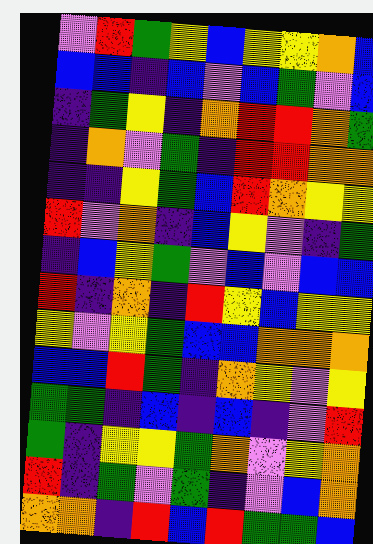[["violet", "red", "green", "yellow", "blue", "yellow", "yellow", "orange", "blue"], ["blue", "blue", "indigo", "blue", "violet", "blue", "green", "violet", "blue"], ["indigo", "green", "yellow", "indigo", "orange", "red", "red", "orange", "green"], ["indigo", "orange", "violet", "green", "indigo", "red", "red", "orange", "orange"], ["indigo", "indigo", "yellow", "green", "blue", "red", "orange", "yellow", "yellow"], ["red", "violet", "orange", "indigo", "blue", "yellow", "violet", "indigo", "green"], ["indigo", "blue", "yellow", "green", "violet", "blue", "violet", "blue", "blue"], ["red", "indigo", "orange", "indigo", "red", "yellow", "blue", "yellow", "yellow"], ["yellow", "violet", "yellow", "green", "blue", "blue", "orange", "orange", "orange"], ["blue", "blue", "red", "green", "indigo", "orange", "yellow", "violet", "yellow"], ["green", "green", "indigo", "blue", "indigo", "blue", "indigo", "violet", "red"], ["green", "indigo", "yellow", "yellow", "green", "orange", "violet", "yellow", "orange"], ["red", "indigo", "green", "violet", "green", "indigo", "violet", "blue", "orange"], ["orange", "orange", "indigo", "red", "blue", "red", "green", "green", "blue"]]